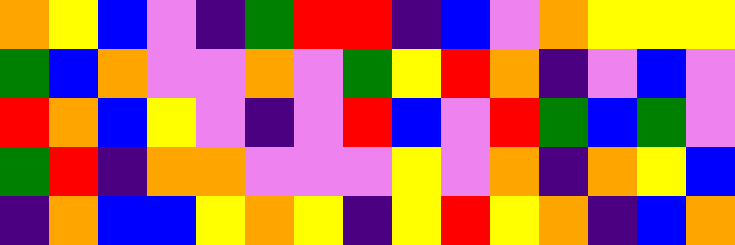[["orange", "yellow", "blue", "violet", "indigo", "green", "red", "red", "indigo", "blue", "violet", "orange", "yellow", "yellow", "yellow"], ["green", "blue", "orange", "violet", "violet", "orange", "violet", "green", "yellow", "red", "orange", "indigo", "violet", "blue", "violet"], ["red", "orange", "blue", "yellow", "violet", "indigo", "violet", "red", "blue", "violet", "red", "green", "blue", "green", "violet"], ["green", "red", "indigo", "orange", "orange", "violet", "violet", "violet", "yellow", "violet", "orange", "indigo", "orange", "yellow", "blue"], ["indigo", "orange", "blue", "blue", "yellow", "orange", "yellow", "indigo", "yellow", "red", "yellow", "orange", "indigo", "blue", "orange"]]